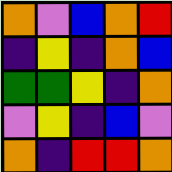[["orange", "violet", "blue", "orange", "red"], ["indigo", "yellow", "indigo", "orange", "blue"], ["green", "green", "yellow", "indigo", "orange"], ["violet", "yellow", "indigo", "blue", "violet"], ["orange", "indigo", "red", "red", "orange"]]